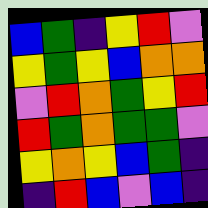[["blue", "green", "indigo", "yellow", "red", "violet"], ["yellow", "green", "yellow", "blue", "orange", "orange"], ["violet", "red", "orange", "green", "yellow", "red"], ["red", "green", "orange", "green", "green", "violet"], ["yellow", "orange", "yellow", "blue", "green", "indigo"], ["indigo", "red", "blue", "violet", "blue", "indigo"]]